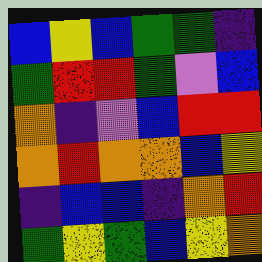[["blue", "yellow", "blue", "green", "green", "indigo"], ["green", "red", "red", "green", "violet", "blue"], ["orange", "indigo", "violet", "blue", "red", "red"], ["orange", "red", "orange", "orange", "blue", "yellow"], ["indigo", "blue", "blue", "indigo", "orange", "red"], ["green", "yellow", "green", "blue", "yellow", "orange"]]